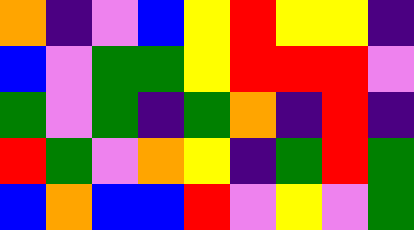[["orange", "indigo", "violet", "blue", "yellow", "red", "yellow", "yellow", "indigo"], ["blue", "violet", "green", "green", "yellow", "red", "red", "red", "violet"], ["green", "violet", "green", "indigo", "green", "orange", "indigo", "red", "indigo"], ["red", "green", "violet", "orange", "yellow", "indigo", "green", "red", "green"], ["blue", "orange", "blue", "blue", "red", "violet", "yellow", "violet", "green"]]